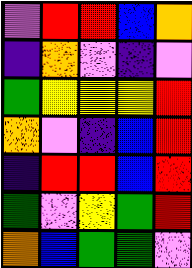[["violet", "red", "red", "blue", "orange"], ["indigo", "orange", "violet", "indigo", "violet"], ["green", "yellow", "yellow", "yellow", "red"], ["orange", "violet", "indigo", "blue", "red"], ["indigo", "red", "red", "blue", "red"], ["green", "violet", "yellow", "green", "red"], ["orange", "blue", "green", "green", "violet"]]